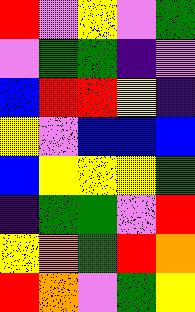[["red", "violet", "yellow", "violet", "green"], ["violet", "green", "green", "indigo", "violet"], ["blue", "red", "red", "yellow", "indigo"], ["yellow", "violet", "blue", "blue", "blue"], ["blue", "yellow", "yellow", "yellow", "green"], ["indigo", "green", "green", "violet", "red"], ["yellow", "orange", "green", "red", "orange"], ["red", "orange", "violet", "green", "yellow"]]